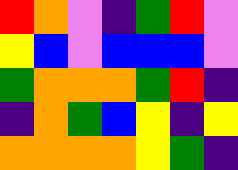[["red", "orange", "violet", "indigo", "green", "red", "violet"], ["yellow", "blue", "violet", "blue", "blue", "blue", "violet"], ["green", "orange", "orange", "orange", "green", "red", "indigo"], ["indigo", "orange", "green", "blue", "yellow", "indigo", "yellow"], ["orange", "orange", "orange", "orange", "yellow", "green", "indigo"]]